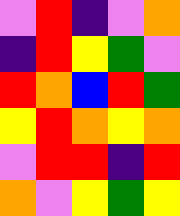[["violet", "red", "indigo", "violet", "orange"], ["indigo", "red", "yellow", "green", "violet"], ["red", "orange", "blue", "red", "green"], ["yellow", "red", "orange", "yellow", "orange"], ["violet", "red", "red", "indigo", "red"], ["orange", "violet", "yellow", "green", "yellow"]]